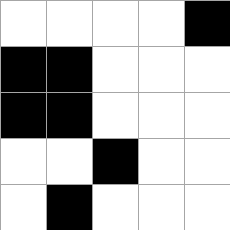[["white", "white", "white", "white", "black"], ["black", "black", "white", "white", "white"], ["black", "black", "white", "white", "white"], ["white", "white", "black", "white", "white"], ["white", "black", "white", "white", "white"]]